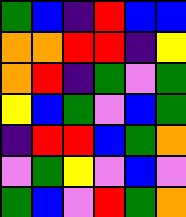[["green", "blue", "indigo", "red", "blue", "blue"], ["orange", "orange", "red", "red", "indigo", "yellow"], ["orange", "red", "indigo", "green", "violet", "green"], ["yellow", "blue", "green", "violet", "blue", "green"], ["indigo", "red", "red", "blue", "green", "orange"], ["violet", "green", "yellow", "violet", "blue", "violet"], ["green", "blue", "violet", "red", "green", "orange"]]